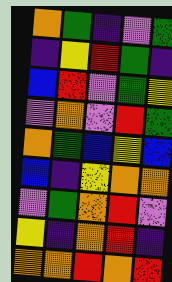[["orange", "green", "indigo", "violet", "green"], ["indigo", "yellow", "red", "green", "indigo"], ["blue", "red", "violet", "green", "yellow"], ["violet", "orange", "violet", "red", "green"], ["orange", "green", "blue", "yellow", "blue"], ["blue", "indigo", "yellow", "orange", "orange"], ["violet", "green", "orange", "red", "violet"], ["yellow", "indigo", "orange", "red", "indigo"], ["orange", "orange", "red", "orange", "red"]]